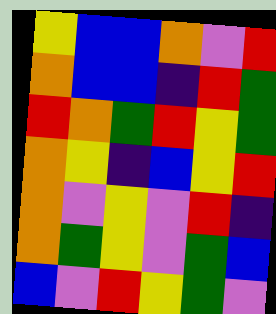[["yellow", "blue", "blue", "orange", "violet", "red"], ["orange", "blue", "blue", "indigo", "red", "green"], ["red", "orange", "green", "red", "yellow", "green"], ["orange", "yellow", "indigo", "blue", "yellow", "red"], ["orange", "violet", "yellow", "violet", "red", "indigo"], ["orange", "green", "yellow", "violet", "green", "blue"], ["blue", "violet", "red", "yellow", "green", "violet"]]